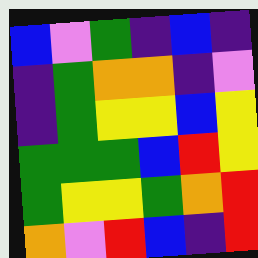[["blue", "violet", "green", "indigo", "blue", "indigo"], ["indigo", "green", "orange", "orange", "indigo", "violet"], ["indigo", "green", "yellow", "yellow", "blue", "yellow"], ["green", "green", "green", "blue", "red", "yellow"], ["green", "yellow", "yellow", "green", "orange", "red"], ["orange", "violet", "red", "blue", "indigo", "red"]]